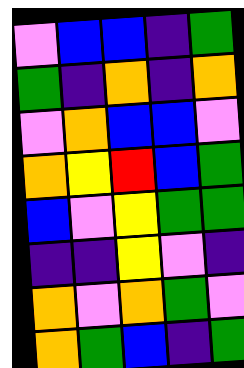[["violet", "blue", "blue", "indigo", "green"], ["green", "indigo", "orange", "indigo", "orange"], ["violet", "orange", "blue", "blue", "violet"], ["orange", "yellow", "red", "blue", "green"], ["blue", "violet", "yellow", "green", "green"], ["indigo", "indigo", "yellow", "violet", "indigo"], ["orange", "violet", "orange", "green", "violet"], ["orange", "green", "blue", "indigo", "green"]]